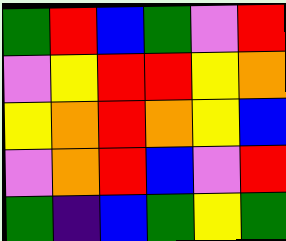[["green", "red", "blue", "green", "violet", "red"], ["violet", "yellow", "red", "red", "yellow", "orange"], ["yellow", "orange", "red", "orange", "yellow", "blue"], ["violet", "orange", "red", "blue", "violet", "red"], ["green", "indigo", "blue", "green", "yellow", "green"]]